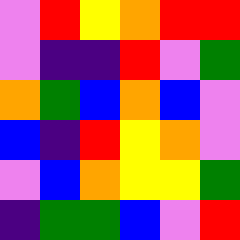[["violet", "red", "yellow", "orange", "red", "red"], ["violet", "indigo", "indigo", "red", "violet", "green"], ["orange", "green", "blue", "orange", "blue", "violet"], ["blue", "indigo", "red", "yellow", "orange", "violet"], ["violet", "blue", "orange", "yellow", "yellow", "green"], ["indigo", "green", "green", "blue", "violet", "red"]]